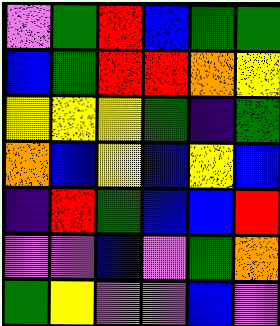[["violet", "green", "red", "blue", "green", "green"], ["blue", "green", "red", "red", "orange", "yellow"], ["yellow", "yellow", "yellow", "green", "indigo", "green"], ["orange", "blue", "yellow", "blue", "yellow", "blue"], ["indigo", "red", "green", "blue", "blue", "red"], ["violet", "violet", "blue", "violet", "green", "orange"], ["green", "yellow", "violet", "violet", "blue", "violet"]]